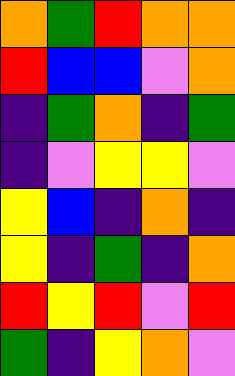[["orange", "green", "red", "orange", "orange"], ["red", "blue", "blue", "violet", "orange"], ["indigo", "green", "orange", "indigo", "green"], ["indigo", "violet", "yellow", "yellow", "violet"], ["yellow", "blue", "indigo", "orange", "indigo"], ["yellow", "indigo", "green", "indigo", "orange"], ["red", "yellow", "red", "violet", "red"], ["green", "indigo", "yellow", "orange", "violet"]]